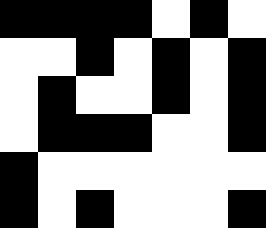[["black", "black", "black", "black", "white", "black", "white"], ["white", "white", "black", "white", "black", "white", "black"], ["white", "black", "white", "white", "black", "white", "black"], ["white", "black", "black", "black", "white", "white", "black"], ["black", "white", "white", "white", "white", "white", "white"], ["black", "white", "black", "white", "white", "white", "black"]]